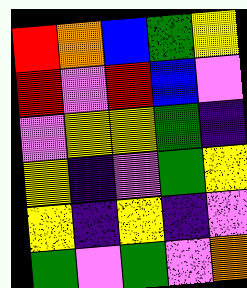[["red", "orange", "blue", "green", "yellow"], ["red", "violet", "red", "blue", "violet"], ["violet", "yellow", "yellow", "green", "indigo"], ["yellow", "indigo", "violet", "green", "yellow"], ["yellow", "indigo", "yellow", "indigo", "violet"], ["green", "violet", "green", "violet", "orange"]]